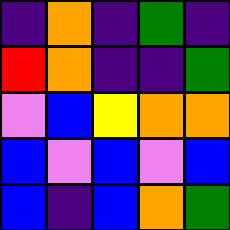[["indigo", "orange", "indigo", "green", "indigo"], ["red", "orange", "indigo", "indigo", "green"], ["violet", "blue", "yellow", "orange", "orange"], ["blue", "violet", "blue", "violet", "blue"], ["blue", "indigo", "blue", "orange", "green"]]